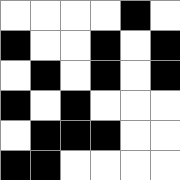[["white", "white", "white", "white", "black", "white"], ["black", "white", "white", "black", "white", "black"], ["white", "black", "white", "black", "white", "black"], ["black", "white", "black", "white", "white", "white"], ["white", "black", "black", "black", "white", "white"], ["black", "black", "white", "white", "white", "white"]]